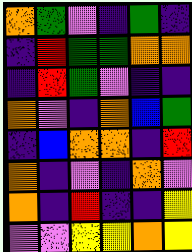[["orange", "green", "violet", "indigo", "green", "indigo"], ["indigo", "red", "green", "green", "orange", "orange"], ["indigo", "red", "green", "violet", "indigo", "indigo"], ["orange", "violet", "indigo", "orange", "blue", "green"], ["indigo", "blue", "orange", "orange", "indigo", "red"], ["orange", "indigo", "violet", "indigo", "orange", "violet"], ["orange", "indigo", "red", "indigo", "indigo", "yellow"], ["violet", "violet", "yellow", "yellow", "orange", "yellow"]]